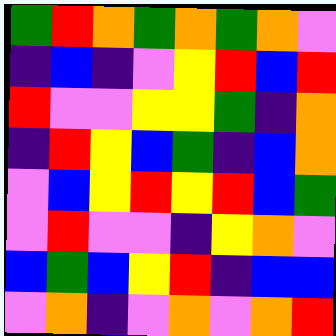[["green", "red", "orange", "green", "orange", "green", "orange", "violet"], ["indigo", "blue", "indigo", "violet", "yellow", "red", "blue", "red"], ["red", "violet", "violet", "yellow", "yellow", "green", "indigo", "orange"], ["indigo", "red", "yellow", "blue", "green", "indigo", "blue", "orange"], ["violet", "blue", "yellow", "red", "yellow", "red", "blue", "green"], ["violet", "red", "violet", "violet", "indigo", "yellow", "orange", "violet"], ["blue", "green", "blue", "yellow", "red", "indigo", "blue", "blue"], ["violet", "orange", "indigo", "violet", "orange", "violet", "orange", "red"]]